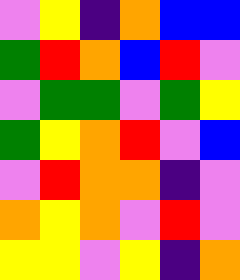[["violet", "yellow", "indigo", "orange", "blue", "blue"], ["green", "red", "orange", "blue", "red", "violet"], ["violet", "green", "green", "violet", "green", "yellow"], ["green", "yellow", "orange", "red", "violet", "blue"], ["violet", "red", "orange", "orange", "indigo", "violet"], ["orange", "yellow", "orange", "violet", "red", "violet"], ["yellow", "yellow", "violet", "yellow", "indigo", "orange"]]